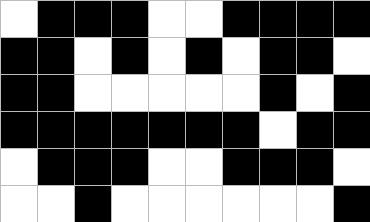[["white", "black", "black", "black", "white", "white", "black", "black", "black", "black"], ["black", "black", "white", "black", "white", "black", "white", "black", "black", "white"], ["black", "black", "white", "white", "white", "white", "white", "black", "white", "black"], ["black", "black", "black", "black", "black", "black", "black", "white", "black", "black"], ["white", "black", "black", "black", "white", "white", "black", "black", "black", "white"], ["white", "white", "black", "white", "white", "white", "white", "white", "white", "black"]]